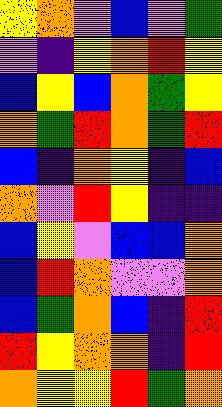[["yellow", "orange", "violet", "blue", "violet", "green"], ["violet", "indigo", "yellow", "orange", "red", "yellow"], ["blue", "yellow", "blue", "orange", "green", "yellow"], ["orange", "green", "red", "orange", "green", "red"], ["blue", "indigo", "orange", "yellow", "indigo", "blue"], ["orange", "violet", "red", "yellow", "indigo", "indigo"], ["blue", "yellow", "violet", "blue", "blue", "orange"], ["blue", "red", "orange", "violet", "violet", "orange"], ["blue", "green", "orange", "blue", "indigo", "red"], ["red", "yellow", "orange", "orange", "indigo", "red"], ["orange", "yellow", "yellow", "red", "green", "orange"]]